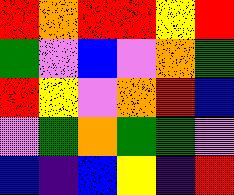[["red", "orange", "red", "red", "yellow", "red"], ["green", "violet", "blue", "violet", "orange", "green"], ["red", "yellow", "violet", "orange", "red", "blue"], ["violet", "green", "orange", "green", "green", "violet"], ["blue", "indigo", "blue", "yellow", "indigo", "red"]]